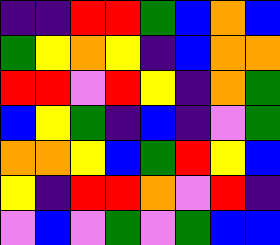[["indigo", "indigo", "red", "red", "green", "blue", "orange", "blue"], ["green", "yellow", "orange", "yellow", "indigo", "blue", "orange", "orange"], ["red", "red", "violet", "red", "yellow", "indigo", "orange", "green"], ["blue", "yellow", "green", "indigo", "blue", "indigo", "violet", "green"], ["orange", "orange", "yellow", "blue", "green", "red", "yellow", "blue"], ["yellow", "indigo", "red", "red", "orange", "violet", "red", "indigo"], ["violet", "blue", "violet", "green", "violet", "green", "blue", "blue"]]